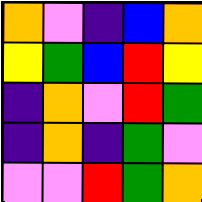[["orange", "violet", "indigo", "blue", "orange"], ["yellow", "green", "blue", "red", "yellow"], ["indigo", "orange", "violet", "red", "green"], ["indigo", "orange", "indigo", "green", "violet"], ["violet", "violet", "red", "green", "orange"]]